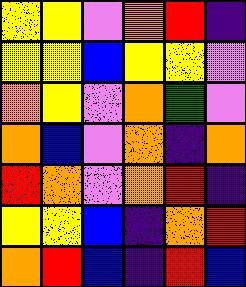[["yellow", "yellow", "violet", "orange", "red", "indigo"], ["yellow", "yellow", "blue", "yellow", "yellow", "violet"], ["orange", "yellow", "violet", "orange", "green", "violet"], ["orange", "blue", "violet", "orange", "indigo", "orange"], ["red", "orange", "violet", "orange", "red", "indigo"], ["yellow", "yellow", "blue", "indigo", "orange", "red"], ["orange", "red", "blue", "indigo", "red", "blue"]]